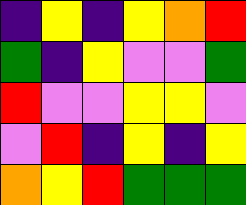[["indigo", "yellow", "indigo", "yellow", "orange", "red"], ["green", "indigo", "yellow", "violet", "violet", "green"], ["red", "violet", "violet", "yellow", "yellow", "violet"], ["violet", "red", "indigo", "yellow", "indigo", "yellow"], ["orange", "yellow", "red", "green", "green", "green"]]